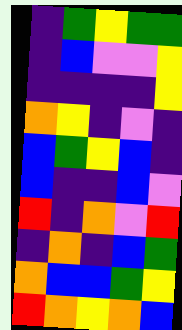[["indigo", "green", "yellow", "green", "green"], ["indigo", "blue", "violet", "violet", "yellow"], ["indigo", "indigo", "indigo", "indigo", "yellow"], ["orange", "yellow", "indigo", "violet", "indigo"], ["blue", "green", "yellow", "blue", "indigo"], ["blue", "indigo", "indigo", "blue", "violet"], ["red", "indigo", "orange", "violet", "red"], ["indigo", "orange", "indigo", "blue", "green"], ["orange", "blue", "blue", "green", "yellow"], ["red", "orange", "yellow", "orange", "blue"]]